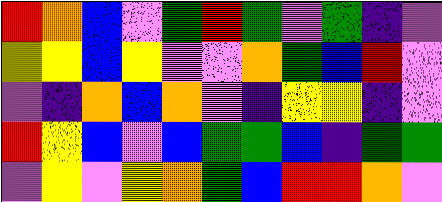[["red", "orange", "blue", "violet", "green", "red", "green", "violet", "green", "indigo", "violet"], ["yellow", "yellow", "blue", "yellow", "violet", "violet", "orange", "green", "blue", "red", "violet"], ["violet", "indigo", "orange", "blue", "orange", "violet", "indigo", "yellow", "yellow", "indigo", "violet"], ["red", "yellow", "blue", "violet", "blue", "green", "green", "blue", "indigo", "green", "green"], ["violet", "yellow", "violet", "yellow", "orange", "green", "blue", "red", "red", "orange", "violet"]]